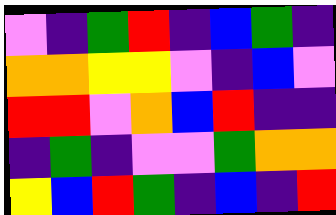[["violet", "indigo", "green", "red", "indigo", "blue", "green", "indigo"], ["orange", "orange", "yellow", "yellow", "violet", "indigo", "blue", "violet"], ["red", "red", "violet", "orange", "blue", "red", "indigo", "indigo"], ["indigo", "green", "indigo", "violet", "violet", "green", "orange", "orange"], ["yellow", "blue", "red", "green", "indigo", "blue", "indigo", "red"]]